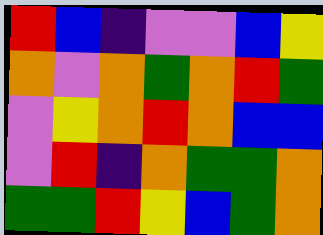[["red", "blue", "indigo", "violet", "violet", "blue", "yellow"], ["orange", "violet", "orange", "green", "orange", "red", "green"], ["violet", "yellow", "orange", "red", "orange", "blue", "blue"], ["violet", "red", "indigo", "orange", "green", "green", "orange"], ["green", "green", "red", "yellow", "blue", "green", "orange"]]